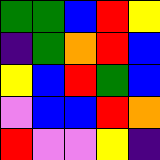[["green", "green", "blue", "red", "yellow"], ["indigo", "green", "orange", "red", "blue"], ["yellow", "blue", "red", "green", "blue"], ["violet", "blue", "blue", "red", "orange"], ["red", "violet", "violet", "yellow", "indigo"]]